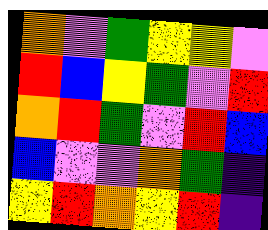[["orange", "violet", "green", "yellow", "yellow", "violet"], ["red", "blue", "yellow", "green", "violet", "red"], ["orange", "red", "green", "violet", "red", "blue"], ["blue", "violet", "violet", "orange", "green", "indigo"], ["yellow", "red", "orange", "yellow", "red", "indigo"]]